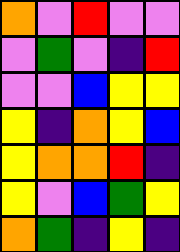[["orange", "violet", "red", "violet", "violet"], ["violet", "green", "violet", "indigo", "red"], ["violet", "violet", "blue", "yellow", "yellow"], ["yellow", "indigo", "orange", "yellow", "blue"], ["yellow", "orange", "orange", "red", "indigo"], ["yellow", "violet", "blue", "green", "yellow"], ["orange", "green", "indigo", "yellow", "indigo"]]